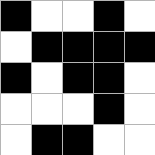[["black", "white", "white", "black", "white"], ["white", "black", "black", "black", "black"], ["black", "white", "black", "black", "white"], ["white", "white", "white", "black", "white"], ["white", "black", "black", "white", "white"]]